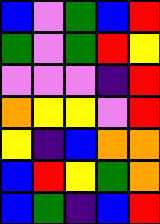[["blue", "violet", "green", "blue", "red"], ["green", "violet", "green", "red", "yellow"], ["violet", "violet", "violet", "indigo", "red"], ["orange", "yellow", "yellow", "violet", "red"], ["yellow", "indigo", "blue", "orange", "orange"], ["blue", "red", "yellow", "green", "orange"], ["blue", "green", "indigo", "blue", "red"]]